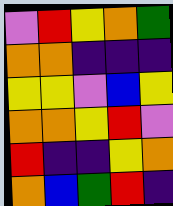[["violet", "red", "yellow", "orange", "green"], ["orange", "orange", "indigo", "indigo", "indigo"], ["yellow", "yellow", "violet", "blue", "yellow"], ["orange", "orange", "yellow", "red", "violet"], ["red", "indigo", "indigo", "yellow", "orange"], ["orange", "blue", "green", "red", "indigo"]]